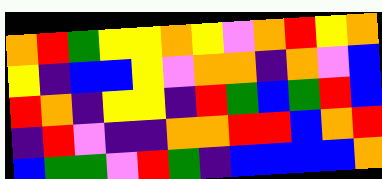[["orange", "red", "green", "yellow", "yellow", "orange", "yellow", "violet", "orange", "red", "yellow", "orange"], ["yellow", "indigo", "blue", "blue", "yellow", "violet", "orange", "orange", "indigo", "orange", "violet", "blue"], ["red", "orange", "indigo", "yellow", "yellow", "indigo", "red", "green", "blue", "green", "red", "blue"], ["indigo", "red", "violet", "indigo", "indigo", "orange", "orange", "red", "red", "blue", "orange", "red"], ["blue", "green", "green", "violet", "red", "green", "indigo", "blue", "blue", "blue", "blue", "orange"]]